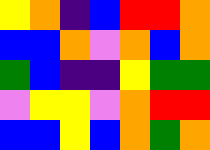[["yellow", "orange", "indigo", "blue", "red", "red", "orange"], ["blue", "blue", "orange", "violet", "orange", "blue", "orange"], ["green", "blue", "indigo", "indigo", "yellow", "green", "green"], ["violet", "yellow", "yellow", "violet", "orange", "red", "red"], ["blue", "blue", "yellow", "blue", "orange", "green", "orange"]]